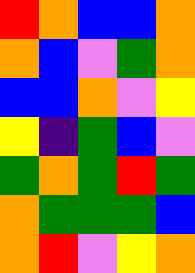[["red", "orange", "blue", "blue", "orange"], ["orange", "blue", "violet", "green", "orange"], ["blue", "blue", "orange", "violet", "yellow"], ["yellow", "indigo", "green", "blue", "violet"], ["green", "orange", "green", "red", "green"], ["orange", "green", "green", "green", "blue"], ["orange", "red", "violet", "yellow", "orange"]]